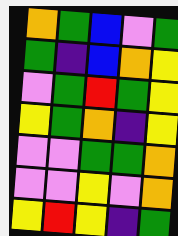[["orange", "green", "blue", "violet", "green"], ["green", "indigo", "blue", "orange", "yellow"], ["violet", "green", "red", "green", "yellow"], ["yellow", "green", "orange", "indigo", "yellow"], ["violet", "violet", "green", "green", "orange"], ["violet", "violet", "yellow", "violet", "orange"], ["yellow", "red", "yellow", "indigo", "green"]]